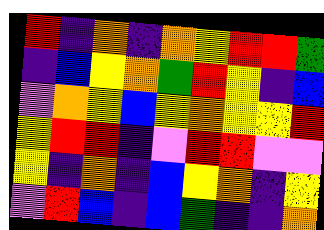[["red", "indigo", "orange", "indigo", "orange", "yellow", "red", "red", "green"], ["indigo", "blue", "yellow", "orange", "green", "red", "yellow", "indigo", "blue"], ["violet", "orange", "yellow", "blue", "yellow", "orange", "yellow", "yellow", "red"], ["yellow", "red", "red", "indigo", "violet", "red", "red", "violet", "violet"], ["yellow", "indigo", "orange", "indigo", "blue", "yellow", "orange", "indigo", "yellow"], ["violet", "red", "blue", "indigo", "blue", "green", "indigo", "indigo", "orange"]]